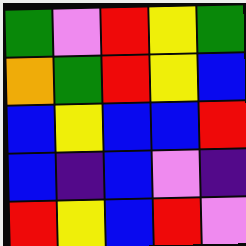[["green", "violet", "red", "yellow", "green"], ["orange", "green", "red", "yellow", "blue"], ["blue", "yellow", "blue", "blue", "red"], ["blue", "indigo", "blue", "violet", "indigo"], ["red", "yellow", "blue", "red", "violet"]]